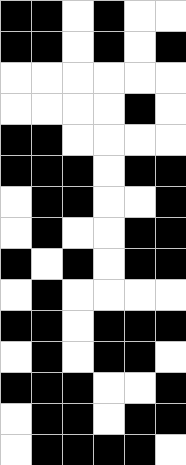[["black", "black", "white", "black", "white", "white"], ["black", "black", "white", "black", "white", "black"], ["white", "white", "white", "white", "white", "white"], ["white", "white", "white", "white", "black", "white"], ["black", "black", "white", "white", "white", "white"], ["black", "black", "black", "white", "black", "black"], ["white", "black", "black", "white", "white", "black"], ["white", "black", "white", "white", "black", "black"], ["black", "white", "black", "white", "black", "black"], ["white", "black", "white", "white", "white", "white"], ["black", "black", "white", "black", "black", "black"], ["white", "black", "white", "black", "black", "white"], ["black", "black", "black", "white", "white", "black"], ["white", "black", "black", "white", "black", "black"], ["white", "black", "black", "black", "black", "white"]]